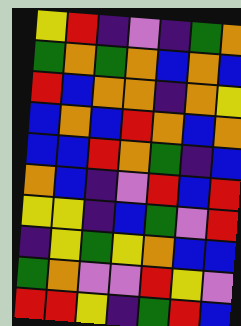[["yellow", "red", "indigo", "violet", "indigo", "green", "orange"], ["green", "orange", "green", "orange", "blue", "orange", "blue"], ["red", "blue", "orange", "orange", "indigo", "orange", "yellow"], ["blue", "orange", "blue", "red", "orange", "blue", "orange"], ["blue", "blue", "red", "orange", "green", "indigo", "blue"], ["orange", "blue", "indigo", "violet", "red", "blue", "red"], ["yellow", "yellow", "indigo", "blue", "green", "violet", "red"], ["indigo", "yellow", "green", "yellow", "orange", "blue", "blue"], ["green", "orange", "violet", "violet", "red", "yellow", "violet"], ["red", "red", "yellow", "indigo", "green", "red", "blue"]]